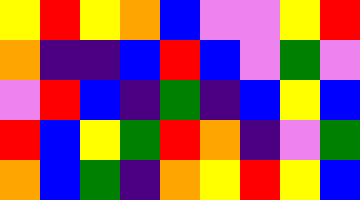[["yellow", "red", "yellow", "orange", "blue", "violet", "violet", "yellow", "red"], ["orange", "indigo", "indigo", "blue", "red", "blue", "violet", "green", "violet"], ["violet", "red", "blue", "indigo", "green", "indigo", "blue", "yellow", "blue"], ["red", "blue", "yellow", "green", "red", "orange", "indigo", "violet", "green"], ["orange", "blue", "green", "indigo", "orange", "yellow", "red", "yellow", "blue"]]